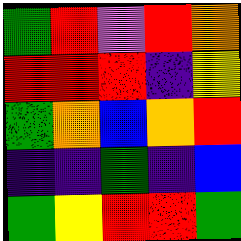[["green", "red", "violet", "red", "orange"], ["red", "red", "red", "indigo", "yellow"], ["green", "orange", "blue", "orange", "red"], ["indigo", "indigo", "green", "indigo", "blue"], ["green", "yellow", "red", "red", "green"]]